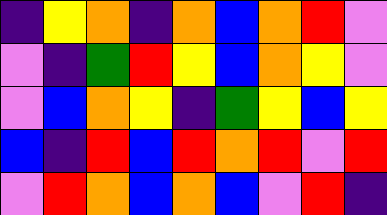[["indigo", "yellow", "orange", "indigo", "orange", "blue", "orange", "red", "violet"], ["violet", "indigo", "green", "red", "yellow", "blue", "orange", "yellow", "violet"], ["violet", "blue", "orange", "yellow", "indigo", "green", "yellow", "blue", "yellow"], ["blue", "indigo", "red", "blue", "red", "orange", "red", "violet", "red"], ["violet", "red", "orange", "blue", "orange", "blue", "violet", "red", "indigo"]]